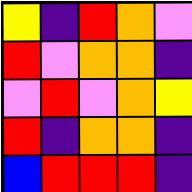[["yellow", "indigo", "red", "orange", "violet"], ["red", "violet", "orange", "orange", "indigo"], ["violet", "red", "violet", "orange", "yellow"], ["red", "indigo", "orange", "orange", "indigo"], ["blue", "red", "red", "red", "indigo"]]